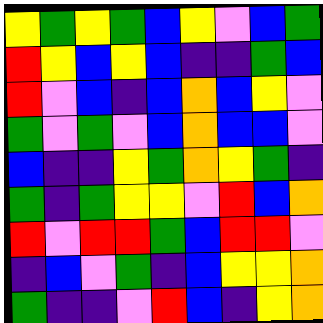[["yellow", "green", "yellow", "green", "blue", "yellow", "violet", "blue", "green"], ["red", "yellow", "blue", "yellow", "blue", "indigo", "indigo", "green", "blue"], ["red", "violet", "blue", "indigo", "blue", "orange", "blue", "yellow", "violet"], ["green", "violet", "green", "violet", "blue", "orange", "blue", "blue", "violet"], ["blue", "indigo", "indigo", "yellow", "green", "orange", "yellow", "green", "indigo"], ["green", "indigo", "green", "yellow", "yellow", "violet", "red", "blue", "orange"], ["red", "violet", "red", "red", "green", "blue", "red", "red", "violet"], ["indigo", "blue", "violet", "green", "indigo", "blue", "yellow", "yellow", "orange"], ["green", "indigo", "indigo", "violet", "red", "blue", "indigo", "yellow", "orange"]]